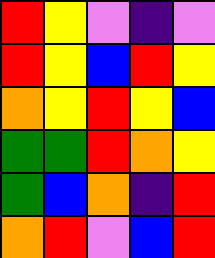[["red", "yellow", "violet", "indigo", "violet"], ["red", "yellow", "blue", "red", "yellow"], ["orange", "yellow", "red", "yellow", "blue"], ["green", "green", "red", "orange", "yellow"], ["green", "blue", "orange", "indigo", "red"], ["orange", "red", "violet", "blue", "red"]]